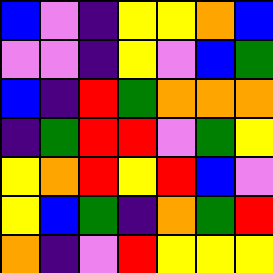[["blue", "violet", "indigo", "yellow", "yellow", "orange", "blue"], ["violet", "violet", "indigo", "yellow", "violet", "blue", "green"], ["blue", "indigo", "red", "green", "orange", "orange", "orange"], ["indigo", "green", "red", "red", "violet", "green", "yellow"], ["yellow", "orange", "red", "yellow", "red", "blue", "violet"], ["yellow", "blue", "green", "indigo", "orange", "green", "red"], ["orange", "indigo", "violet", "red", "yellow", "yellow", "yellow"]]